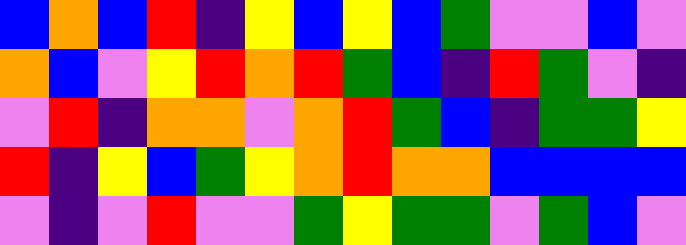[["blue", "orange", "blue", "red", "indigo", "yellow", "blue", "yellow", "blue", "green", "violet", "violet", "blue", "violet"], ["orange", "blue", "violet", "yellow", "red", "orange", "red", "green", "blue", "indigo", "red", "green", "violet", "indigo"], ["violet", "red", "indigo", "orange", "orange", "violet", "orange", "red", "green", "blue", "indigo", "green", "green", "yellow"], ["red", "indigo", "yellow", "blue", "green", "yellow", "orange", "red", "orange", "orange", "blue", "blue", "blue", "blue"], ["violet", "indigo", "violet", "red", "violet", "violet", "green", "yellow", "green", "green", "violet", "green", "blue", "violet"]]